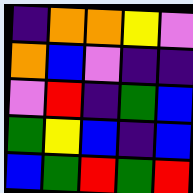[["indigo", "orange", "orange", "yellow", "violet"], ["orange", "blue", "violet", "indigo", "indigo"], ["violet", "red", "indigo", "green", "blue"], ["green", "yellow", "blue", "indigo", "blue"], ["blue", "green", "red", "green", "red"]]